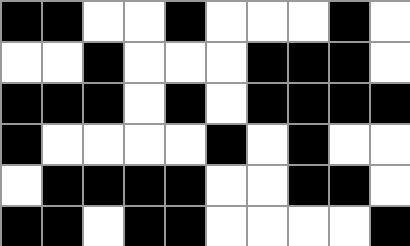[["black", "black", "white", "white", "black", "white", "white", "white", "black", "white"], ["white", "white", "black", "white", "white", "white", "black", "black", "black", "white"], ["black", "black", "black", "white", "black", "white", "black", "black", "black", "black"], ["black", "white", "white", "white", "white", "black", "white", "black", "white", "white"], ["white", "black", "black", "black", "black", "white", "white", "black", "black", "white"], ["black", "black", "white", "black", "black", "white", "white", "white", "white", "black"]]